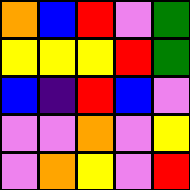[["orange", "blue", "red", "violet", "green"], ["yellow", "yellow", "yellow", "red", "green"], ["blue", "indigo", "red", "blue", "violet"], ["violet", "violet", "orange", "violet", "yellow"], ["violet", "orange", "yellow", "violet", "red"]]